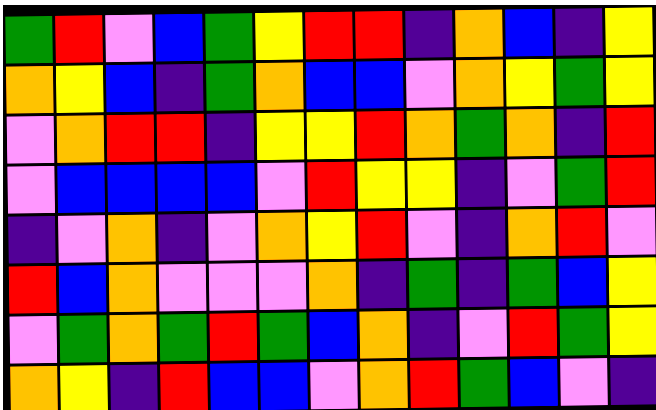[["green", "red", "violet", "blue", "green", "yellow", "red", "red", "indigo", "orange", "blue", "indigo", "yellow"], ["orange", "yellow", "blue", "indigo", "green", "orange", "blue", "blue", "violet", "orange", "yellow", "green", "yellow"], ["violet", "orange", "red", "red", "indigo", "yellow", "yellow", "red", "orange", "green", "orange", "indigo", "red"], ["violet", "blue", "blue", "blue", "blue", "violet", "red", "yellow", "yellow", "indigo", "violet", "green", "red"], ["indigo", "violet", "orange", "indigo", "violet", "orange", "yellow", "red", "violet", "indigo", "orange", "red", "violet"], ["red", "blue", "orange", "violet", "violet", "violet", "orange", "indigo", "green", "indigo", "green", "blue", "yellow"], ["violet", "green", "orange", "green", "red", "green", "blue", "orange", "indigo", "violet", "red", "green", "yellow"], ["orange", "yellow", "indigo", "red", "blue", "blue", "violet", "orange", "red", "green", "blue", "violet", "indigo"]]